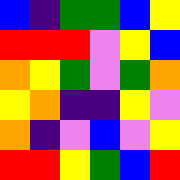[["blue", "indigo", "green", "green", "blue", "yellow"], ["red", "red", "red", "violet", "yellow", "blue"], ["orange", "yellow", "green", "violet", "green", "orange"], ["yellow", "orange", "indigo", "indigo", "yellow", "violet"], ["orange", "indigo", "violet", "blue", "violet", "yellow"], ["red", "red", "yellow", "green", "blue", "red"]]